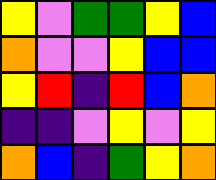[["yellow", "violet", "green", "green", "yellow", "blue"], ["orange", "violet", "violet", "yellow", "blue", "blue"], ["yellow", "red", "indigo", "red", "blue", "orange"], ["indigo", "indigo", "violet", "yellow", "violet", "yellow"], ["orange", "blue", "indigo", "green", "yellow", "orange"]]